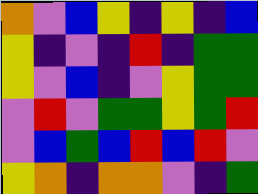[["orange", "violet", "blue", "yellow", "indigo", "yellow", "indigo", "blue"], ["yellow", "indigo", "violet", "indigo", "red", "indigo", "green", "green"], ["yellow", "violet", "blue", "indigo", "violet", "yellow", "green", "green"], ["violet", "red", "violet", "green", "green", "yellow", "green", "red"], ["violet", "blue", "green", "blue", "red", "blue", "red", "violet"], ["yellow", "orange", "indigo", "orange", "orange", "violet", "indigo", "green"]]